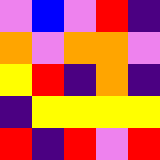[["violet", "blue", "violet", "red", "indigo"], ["orange", "violet", "orange", "orange", "violet"], ["yellow", "red", "indigo", "orange", "indigo"], ["indigo", "yellow", "yellow", "yellow", "yellow"], ["red", "indigo", "red", "violet", "red"]]